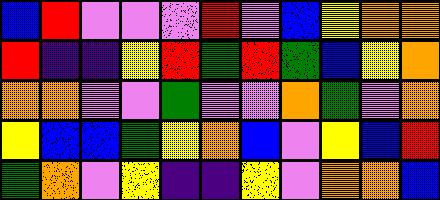[["blue", "red", "violet", "violet", "violet", "red", "violet", "blue", "yellow", "orange", "orange"], ["red", "indigo", "indigo", "yellow", "red", "green", "red", "green", "blue", "yellow", "orange"], ["orange", "orange", "violet", "violet", "green", "violet", "violet", "orange", "green", "violet", "orange"], ["yellow", "blue", "blue", "green", "yellow", "orange", "blue", "violet", "yellow", "blue", "red"], ["green", "orange", "violet", "yellow", "indigo", "indigo", "yellow", "violet", "orange", "orange", "blue"]]